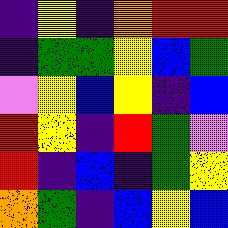[["indigo", "yellow", "indigo", "orange", "red", "red"], ["indigo", "green", "green", "yellow", "blue", "green"], ["violet", "yellow", "blue", "yellow", "indigo", "blue"], ["red", "yellow", "indigo", "red", "green", "violet"], ["red", "indigo", "blue", "indigo", "green", "yellow"], ["orange", "green", "indigo", "blue", "yellow", "blue"]]